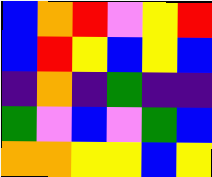[["blue", "orange", "red", "violet", "yellow", "red"], ["blue", "red", "yellow", "blue", "yellow", "blue"], ["indigo", "orange", "indigo", "green", "indigo", "indigo"], ["green", "violet", "blue", "violet", "green", "blue"], ["orange", "orange", "yellow", "yellow", "blue", "yellow"]]